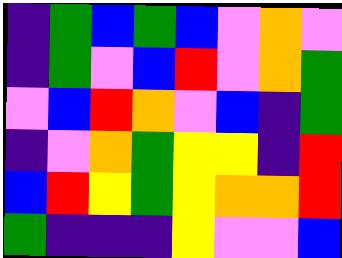[["indigo", "green", "blue", "green", "blue", "violet", "orange", "violet"], ["indigo", "green", "violet", "blue", "red", "violet", "orange", "green"], ["violet", "blue", "red", "orange", "violet", "blue", "indigo", "green"], ["indigo", "violet", "orange", "green", "yellow", "yellow", "indigo", "red"], ["blue", "red", "yellow", "green", "yellow", "orange", "orange", "red"], ["green", "indigo", "indigo", "indigo", "yellow", "violet", "violet", "blue"]]